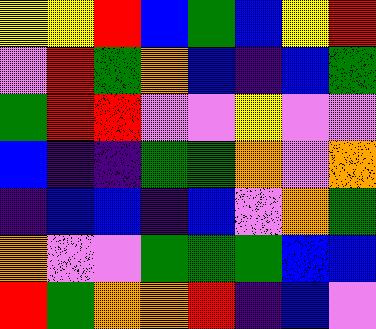[["yellow", "yellow", "red", "blue", "green", "blue", "yellow", "red"], ["violet", "red", "green", "orange", "blue", "indigo", "blue", "green"], ["green", "red", "red", "violet", "violet", "yellow", "violet", "violet"], ["blue", "indigo", "indigo", "green", "green", "orange", "violet", "orange"], ["indigo", "blue", "blue", "indigo", "blue", "violet", "orange", "green"], ["orange", "violet", "violet", "green", "green", "green", "blue", "blue"], ["red", "green", "orange", "orange", "red", "indigo", "blue", "violet"]]